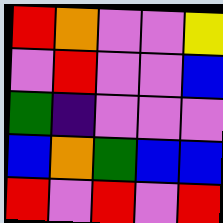[["red", "orange", "violet", "violet", "yellow"], ["violet", "red", "violet", "violet", "blue"], ["green", "indigo", "violet", "violet", "violet"], ["blue", "orange", "green", "blue", "blue"], ["red", "violet", "red", "violet", "red"]]